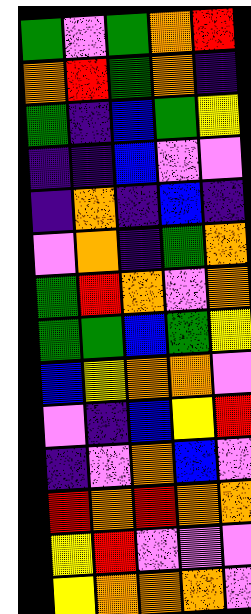[["green", "violet", "green", "orange", "red"], ["orange", "red", "green", "orange", "indigo"], ["green", "indigo", "blue", "green", "yellow"], ["indigo", "indigo", "blue", "violet", "violet"], ["indigo", "orange", "indigo", "blue", "indigo"], ["violet", "orange", "indigo", "green", "orange"], ["green", "red", "orange", "violet", "orange"], ["green", "green", "blue", "green", "yellow"], ["blue", "yellow", "orange", "orange", "violet"], ["violet", "indigo", "blue", "yellow", "red"], ["indigo", "violet", "orange", "blue", "violet"], ["red", "orange", "red", "orange", "orange"], ["yellow", "red", "violet", "violet", "violet"], ["yellow", "orange", "orange", "orange", "violet"]]